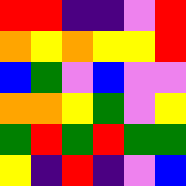[["red", "red", "indigo", "indigo", "violet", "red"], ["orange", "yellow", "orange", "yellow", "yellow", "red"], ["blue", "green", "violet", "blue", "violet", "violet"], ["orange", "orange", "yellow", "green", "violet", "yellow"], ["green", "red", "green", "red", "green", "green"], ["yellow", "indigo", "red", "indigo", "violet", "blue"]]